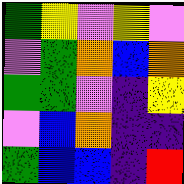[["green", "yellow", "violet", "yellow", "violet"], ["violet", "green", "orange", "blue", "orange"], ["green", "green", "violet", "indigo", "yellow"], ["violet", "blue", "orange", "indigo", "indigo"], ["green", "blue", "blue", "indigo", "red"]]